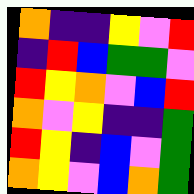[["orange", "indigo", "indigo", "yellow", "violet", "red"], ["indigo", "red", "blue", "green", "green", "violet"], ["red", "yellow", "orange", "violet", "blue", "red"], ["orange", "violet", "yellow", "indigo", "indigo", "green"], ["red", "yellow", "indigo", "blue", "violet", "green"], ["orange", "yellow", "violet", "blue", "orange", "green"]]